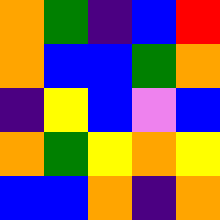[["orange", "green", "indigo", "blue", "red"], ["orange", "blue", "blue", "green", "orange"], ["indigo", "yellow", "blue", "violet", "blue"], ["orange", "green", "yellow", "orange", "yellow"], ["blue", "blue", "orange", "indigo", "orange"]]